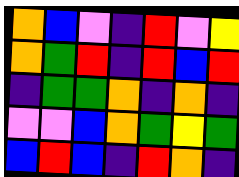[["orange", "blue", "violet", "indigo", "red", "violet", "yellow"], ["orange", "green", "red", "indigo", "red", "blue", "red"], ["indigo", "green", "green", "orange", "indigo", "orange", "indigo"], ["violet", "violet", "blue", "orange", "green", "yellow", "green"], ["blue", "red", "blue", "indigo", "red", "orange", "indigo"]]